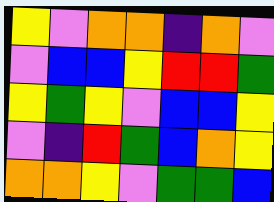[["yellow", "violet", "orange", "orange", "indigo", "orange", "violet"], ["violet", "blue", "blue", "yellow", "red", "red", "green"], ["yellow", "green", "yellow", "violet", "blue", "blue", "yellow"], ["violet", "indigo", "red", "green", "blue", "orange", "yellow"], ["orange", "orange", "yellow", "violet", "green", "green", "blue"]]